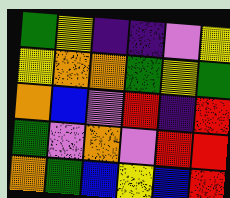[["green", "yellow", "indigo", "indigo", "violet", "yellow"], ["yellow", "orange", "orange", "green", "yellow", "green"], ["orange", "blue", "violet", "red", "indigo", "red"], ["green", "violet", "orange", "violet", "red", "red"], ["orange", "green", "blue", "yellow", "blue", "red"]]